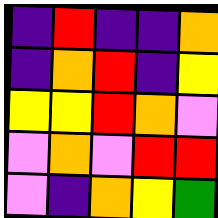[["indigo", "red", "indigo", "indigo", "orange"], ["indigo", "orange", "red", "indigo", "yellow"], ["yellow", "yellow", "red", "orange", "violet"], ["violet", "orange", "violet", "red", "red"], ["violet", "indigo", "orange", "yellow", "green"]]